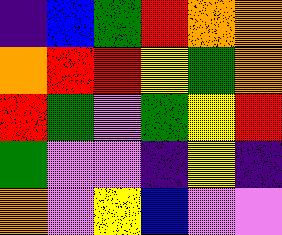[["indigo", "blue", "green", "red", "orange", "orange"], ["orange", "red", "red", "yellow", "green", "orange"], ["red", "green", "violet", "green", "yellow", "red"], ["green", "violet", "violet", "indigo", "yellow", "indigo"], ["orange", "violet", "yellow", "blue", "violet", "violet"]]